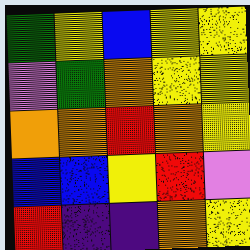[["green", "yellow", "blue", "yellow", "yellow"], ["violet", "green", "orange", "yellow", "yellow"], ["orange", "orange", "red", "orange", "yellow"], ["blue", "blue", "yellow", "red", "violet"], ["red", "indigo", "indigo", "orange", "yellow"]]